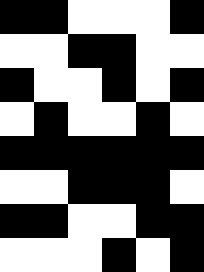[["black", "black", "white", "white", "white", "black"], ["white", "white", "black", "black", "white", "white"], ["black", "white", "white", "black", "white", "black"], ["white", "black", "white", "white", "black", "white"], ["black", "black", "black", "black", "black", "black"], ["white", "white", "black", "black", "black", "white"], ["black", "black", "white", "white", "black", "black"], ["white", "white", "white", "black", "white", "black"]]